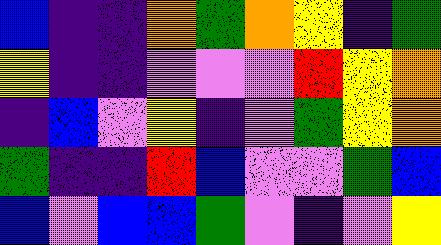[["blue", "indigo", "indigo", "orange", "green", "orange", "yellow", "indigo", "green"], ["yellow", "indigo", "indigo", "violet", "violet", "violet", "red", "yellow", "orange"], ["indigo", "blue", "violet", "yellow", "indigo", "violet", "green", "yellow", "orange"], ["green", "indigo", "indigo", "red", "blue", "violet", "violet", "green", "blue"], ["blue", "violet", "blue", "blue", "green", "violet", "indigo", "violet", "yellow"]]